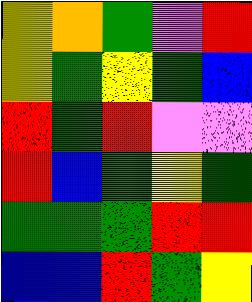[["yellow", "orange", "green", "violet", "red"], ["yellow", "green", "yellow", "green", "blue"], ["red", "green", "red", "violet", "violet"], ["red", "blue", "green", "yellow", "green"], ["green", "green", "green", "red", "red"], ["blue", "blue", "red", "green", "yellow"]]